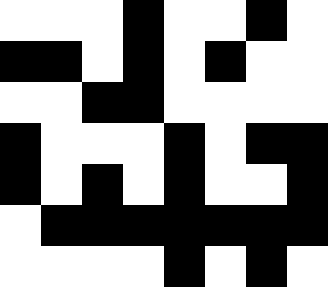[["white", "white", "white", "black", "white", "white", "black", "white"], ["black", "black", "white", "black", "white", "black", "white", "white"], ["white", "white", "black", "black", "white", "white", "white", "white"], ["black", "white", "white", "white", "black", "white", "black", "black"], ["black", "white", "black", "white", "black", "white", "white", "black"], ["white", "black", "black", "black", "black", "black", "black", "black"], ["white", "white", "white", "white", "black", "white", "black", "white"]]